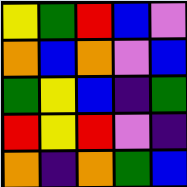[["yellow", "green", "red", "blue", "violet"], ["orange", "blue", "orange", "violet", "blue"], ["green", "yellow", "blue", "indigo", "green"], ["red", "yellow", "red", "violet", "indigo"], ["orange", "indigo", "orange", "green", "blue"]]